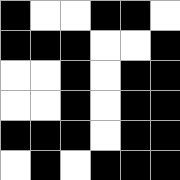[["black", "white", "white", "black", "black", "white"], ["black", "black", "black", "white", "white", "black"], ["white", "white", "black", "white", "black", "black"], ["white", "white", "black", "white", "black", "black"], ["black", "black", "black", "white", "black", "black"], ["white", "black", "white", "black", "black", "black"]]